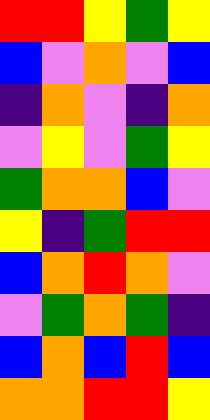[["red", "red", "yellow", "green", "yellow"], ["blue", "violet", "orange", "violet", "blue"], ["indigo", "orange", "violet", "indigo", "orange"], ["violet", "yellow", "violet", "green", "yellow"], ["green", "orange", "orange", "blue", "violet"], ["yellow", "indigo", "green", "red", "red"], ["blue", "orange", "red", "orange", "violet"], ["violet", "green", "orange", "green", "indigo"], ["blue", "orange", "blue", "red", "blue"], ["orange", "orange", "red", "red", "yellow"]]